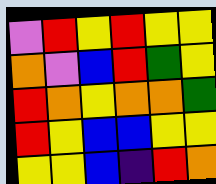[["violet", "red", "yellow", "red", "yellow", "yellow"], ["orange", "violet", "blue", "red", "green", "yellow"], ["red", "orange", "yellow", "orange", "orange", "green"], ["red", "yellow", "blue", "blue", "yellow", "yellow"], ["yellow", "yellow", "blue", "indigo", "red", "orange"]]